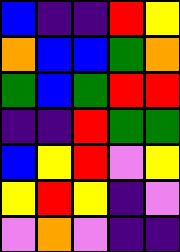[["blue", "indigo", "indigo", "red", "yellow"], ["orange", "blue", "blue", "green", "orange"], ["green", "blue", "green", "red", "red"], ["indigo", "indigo", "red", "green", "green"], ["blue", "yellow", "red", "violet", "yellow"], ["yellow", "red", "yellow", "indigo", "violet"], ["violet", "orange", "violet", "indigo", "indigo"]]